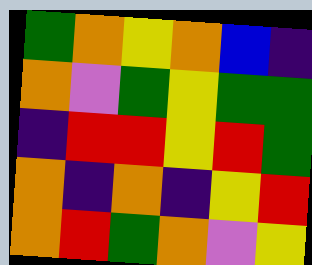[["green", "orange", "yellow", "orange", "blue", "indigo"], ["orange", "violet", "green", "yellow", "green", "green"], ["indigo", "red", "red", "yellow", "red", "green"], ["orange", "indigo", "orange", "indigo", "yellow", "red"], ["orange", "red", "green", "orange", "violet", "yellow"]]